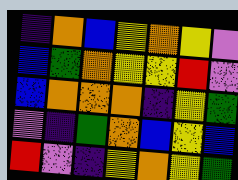[["indigo", "orange", "blue", "yellow", "orange", "yellow", "violet"], ["blue", "green", "orange", "yellow", "yellow", "red", "violet"], ["blue", "orange", "orange", "orange", "indigo", "yellow", "green"], ["violet", "indigo", "green", "orange", "blue", "yellow", "blue"], ["red", "violet", "indigo", "yellow", "orange", "yellow", "green"]]